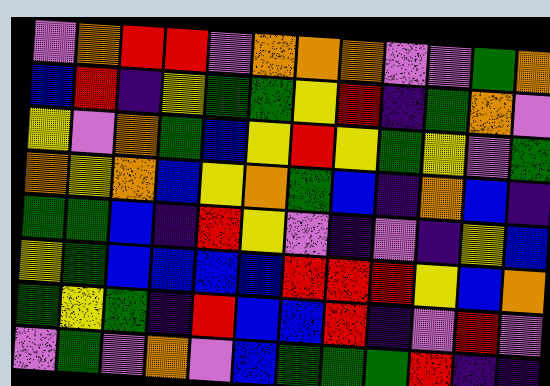[["violet", "orange", "red", "red", "violet", "orange", "orange", "orange", "violet", "violet", "green", "orange"], ["blue", "red", "indigo", "yellow", "green", "green", "yellow", "red", "indigo", "green", "orange", "violet"], ["yellow", "violet", "orange", "green", "blue", "yellow", "red", "yellow", "green", "yellow", "violet", "green"], ["orange", "yellow", "orange", "blue", "yellow", "orange", "green", "blue", "indigo", "orange", "blue", "indigo"], ["green", "green", "blue", "indigo", "red", "yellow", "violet", "indigo", "violet", "indigo", "yellow", "blue"], ["yellow", "green", "blue", "blue", "blue", "blue", "red", "red", "red", "yellow", "blue", "orange"], ["green", "yellow", "green", "indigo", "red", "blue", "blue", "red", "indigo", "violet", "red", "violet"], ["violet", "green", "violet", "orange", "violet", "blue", "green", "green", "green", "red", "indigo", "indigo"]]